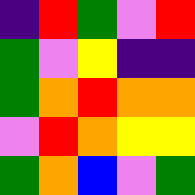[["indigo", "red", "green", "violet", "red"], ["green", "violet", "yellow", "indigo", "indigo"], ["green", "orange", "red", "orange", "orange"], ["violet", "red", "orange", "yellow", "yellow"], ["green", "orange", "blue", "violet", "green"]]